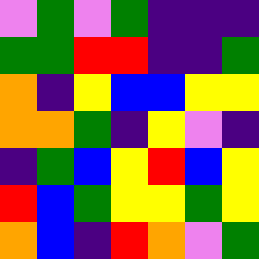[["violet", "green", "violet", "green", "indigo", "indigo", "indigo"], ["green", "green", "red", "red", "indigo", "indigo", "green"], ["orange", "indigo", "yellow", "blue", "blue", "yellow", "yellow"], ["orange", "orange", "green", "indigo", "yellow", "violet", "indigo"], ["indigo", "green", "blue", "yellow", "red", "blue", "yellow"], ["red", "blue", "green", "yellow", "yellow", "green", "yellow"], ["orange", "blue", "indigo", "red", "orange", "violet", "green"]]